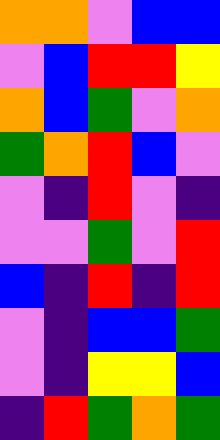[["orange", "orange", "violet", "blue", "blue"], ["violet", "blue", "red", "red", "yellow"], ["orange", "blue", "green", "violet", "orange"], ["green", "orange", "red", "blue", "violet"], ["violet", "indigo", "red", "violet", "indigo"], ["violet", "violet", "green", "violet", "red"], ["blue", "indigo", "red", "indigo", "red"], ["violet", "indigo", "blue", "blue", "green"], ["violet", "indigo", "yellow", "yellow", "blue"], ["indigo", "red", "green", "orange", "green"]]